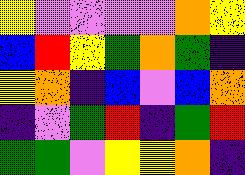[["yellow", "violet", "violet", "violet", "violet", "orange", "yellow"], ["blue", "red", "yellow", "green", "orange", "green", "indigo"], ["yellow", "orange", "indigo", "blue", "violet", "blue", "orange"], ["indigo", "violet", "green", "red", "indigo", "green", "red"], ["green", "green", "violet", "yellow", "yellow", "orange", "indigo"]]